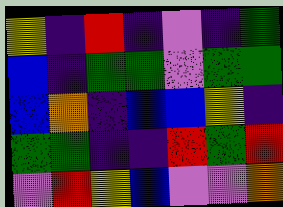[["yellow", "indigo", "red", "indigo", "violet", "indigo", "green"], ["blue", "indigo", "green", "green", "violet", "green", "green"], ["blue", "orange", "indigo", "blue", "blue", "yellow", "indigo"], ["green", "green", "indigo", "indigo", "red", "green", "red"], ["violet", "red", "yellow", "blue", "violet", "violet", "orange"]]